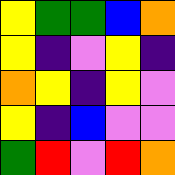[["yellow", "green", "green", "blue", "orange"], ["yellow", "indigo", "violet", "yellow", "indigo"], ["orange", "yellow", "indigo", "yellow", "violet"], ["yellow", "indigo", "blue", "violet", "violet"], ["green", "red", "violet", "red", "orange"]]